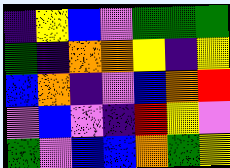[["indigo", "yellow", "blue", "violet", "green", "green", "green"], ["green", "indigo", "orange", "orange", "yellow", "indigo", "yellow"], ["blue", "orange", "indigo", "violet", "blue", "orange", "red"], ["violet", "blue", "violet", "indigo", "red", "yellow", "violet"], ["green", "violet", "blue", "blue", "orange", "green", "yellow"]]